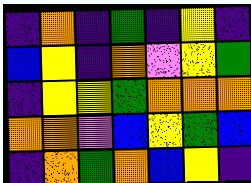[["indigo", "orange", "indigo", "green", "indigo", "yellow", "indigo"], ["blue", "yellow", "indigo", "orange", "violet", "yellow", "green"], ["indigo", "yellow", "yellow", "green", "orange", "orange", "orange"], ["orange", "orange", "violet", "blue", "yellow", "green", "blue"], ["indigo", "orange", "green", "orange", "blue", "yellow", "indigo"]]